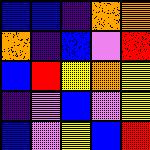[["blue", "blue", "indigo", "orange", "orange"], ["orange", "indigo", "blue", "violet", "red"], ["blue", "red", "yellow", "orange", "yellow"], ["indigo", "violet", "blue", "violet", "yellow"], ["blue", "violet", "yellow", "blue", "red"]]